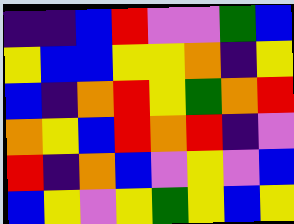[["indigo", "indigo", "blue", "red", "violet", "violet", "green", "blue"], ["yellow", "blue", "blue", "yellow", "yellow", "orange", "indigo", "yellow"], ["blue", "indigo", "orange", "red", "yellow", "green", "orange", "red"], ["orange", "yellow", "blue", "red", "orange", "red", "indigo", "violet"], ["red", "indigo", "orange", "blue", "violet", "yellow", "violet", "blue"], ["blue", "yellow", "violet", "yellow", "green", "yellow", "blue", "yellow"]]